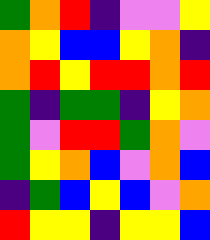[["green", "orange", "red", "indigo", "violet", "violet", "yellow"], ["orange", "yellow", "blue", "blue", "yellow", "orange", "indigo"], ["orange", "red", "yellow", "red", "red", "orange", "red"], ["green", "indigo", "green", "green", "indigo", "yellow", "orange"], ["green", "violet", "red", "red", "green", "orange", "violet"], ["green", "yellow", "orange", "blue", "violet", "orange", "blue"], ["indigo", "green", "blue", "yellow", "blue", "violet", "orange"], ["red", "yellow", "yellow", "indigo", "yellow", "yellow", "blue"]]